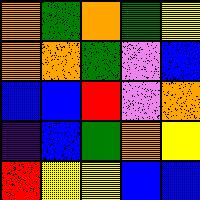[["orange", "green", "orange", "green", "yellow"], ["orange", "orange", "green", "violet", "blue"], ["blue", "blue", "red", "violet", "orange"], ["indigo", "blue", "green", "orange", "yellow"], ["red", "yellow", "yellow", "blue", "blue"]]